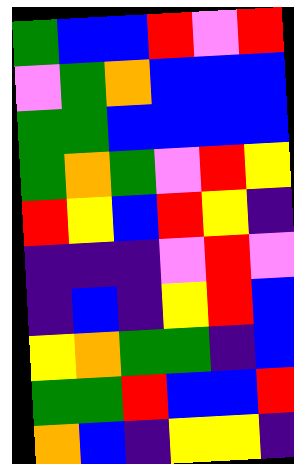[["green", "blue", "blue", "red", "violet", "red"], ["violet", "green", "orange", "blue", "blue", "blue"], ["green", "green", "blue", "blue", "blue", "blue"], ["green", "orange", "green", "violet", "red", "yellow"], ["red", "yellow", "blue", "red", "yellow", "indigo"], ["indigo", "indigo", "indigo", "violet", "red", "violet"], ["indigo", "blue", "indigo", "yellow", "red", "blue"], ["yellow", "orange", "green", "green", "indigo", "blue"], ["green", "green", "red", "blue", "blue", "red"], ["orange", "blue", "indigo", "yellow", "yellow", "indigo"]]